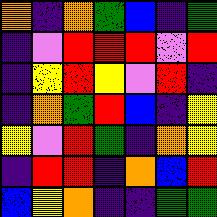[["orange", "indigo", "orange", "green", "blue", "indigo", "green"], ["indigo", "violet", "red", "red", "red", "violet", "red"], ["indigo", "yellow", "red", "yellow", "violet", "red", "indigo"], ["indigo", "orange", "green", "red", "blue", "indigo", "yellow"], ["yellow", "violet", "red", "green", "indigo", "orange", "yellow"], ["indigo", "red", "red", "indigo", "orange", "blue", "red"], ["blue", "yellow", "orange", "indigo", "indigo", "green", "green"]]